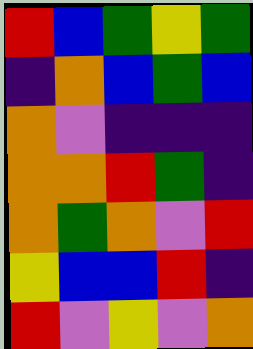[["red", "blue", "green", "yellow", "green"], ["indigo", "orange", "blue", "green", "blue"], ["orange", "violet", "indigo", "indigo", "indigo"], ["orange", "orange", "red", "green", "indigo"], ["orange", "green", "orange", "violet", "red"], ["yellow", "blue", "blue", "red", "indigo"], ["red", "violet", "yellow", "violet", "orange"]]